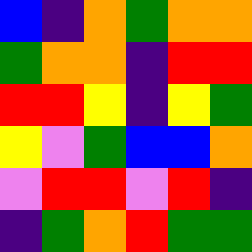[["blue", "indigo", "orange", "green", "orange", "orange"], ["green", "orange", "orange", "indigo", "red", "red"], ["red", "red", "yellow", "indigo", "yellow", "green"], ["yellow", "violet", "green", "blue", "blue", "orange"], ["violet", "red", "red", "violet", "red", "indigo"], ["indigo", "green", "orange", "red", "green", "green"]]